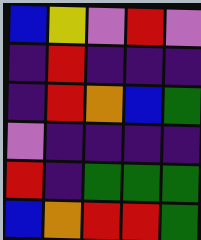[["blue", "yellow", "violet", "red", "violet"], ["indigo", "red", "indigo", "indigo", "indigo"], ["indigo", "red", "orange", "blue", "green"], ["violet", "indigo", "indigo", "indigo", "indigo"], ["red", "indigo", "green", "green", "green"], ["blue", "orange", "red", "red", "green"]]